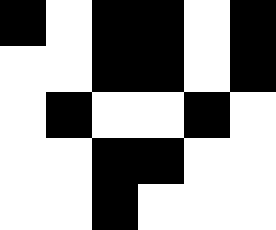[["black", "white", "black", "black", "white", "black"], ["white", "white", "black", "black", "white", "black"], ["white", "black", "white", "white", "black", "white"], ["white", "white", "black", "black", "white", "white"], ["white", "white", "black", "white", "white", "white"]]